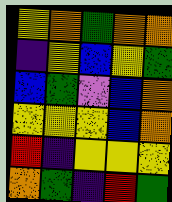[["yellow", "orange", "green", "orange", "orange"], ["indigo", "yellow", "blue", "yellow", "green"], ["blue", "green", "violet", "blue", "orange"], ["yellow", "yellow", "yellow", "blue", "orange"], ["red", "indigo", "yellow", "yellow", "yellow"], ["orange", "green", "indigo", "red", "green"]]